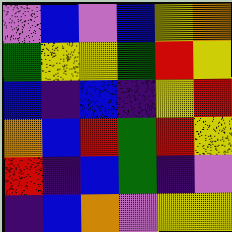[["violet", "blue", "violet", "blue", "yellow", "orange"], ["green", "yellow", "yellow", "green", "red", "yellow"], ["blue", "indigo", "blue", "indigo", "yellow", "red"], ["orange", "blue", "red", "green", "red", "yellow"], ["red", "indigo", "blue", "green", "indigo", "violet"], ["indigo", "blue", "orange", "violet", "yellow", "yellow"]]